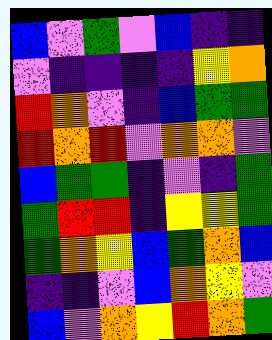[["blue", "violet", "green", "violet", "blue", "indigo", "indigo"], ["violet", "indigo", "indigo", "indigo", "indigo", "yellow", "orange"], ["red", "orange", "violet", "indigo", "blue", "green", "green"], ["red", "orange", "red", "violet", "orange", "orange", "violet"], ["blue", "green", "green", "indigo", "violet", "indigo", "green"], ["green", "red", "red", "indigo", "yellow", "yellow", "green"], ["green", "orange", "yellow", "blue", "green", "orange", "blue"], ["indigo", "indigo", "violet", "blue", "orange", "yellow", "violet"], ["blue", "violet", "orange", "yellow", "red", "orange", "green"]]